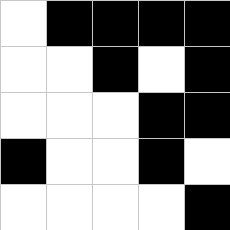[["white", "black", "black", "black", "black"], ["white", "white", "black", "white", "black"], ["white", "white", "white", "black", "black"], ["black", "white", "white", "black", "white"], ["white", "white", "white", "white", "black"]]